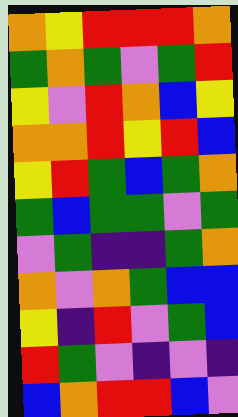[["orange", "yellow", "red", "red", "red", "orange"], ["green", "orange", "green", "violet", "green", "red"], ["yellow", "violet", "red", "orange", "blue", "yellow"], ["orange", "orange", "red", "yellow", "red", "blue"], ["yellow", "red", "green", "blue", "green", "orange"], ["green", "blue", "green", "green", "violet", "green"], ["violet", "green", "indigo", "indigo", "green", "orange"], ["orange", "violet", "orange", "green", "blue", "blue"], ["yellow", "indigo", "red", "violet", "green", "blue"], ["red", "green", "violet", "indigo", "violet", "indigo"], ["blue", "orange", "red", "red", "blue", "violet"]]